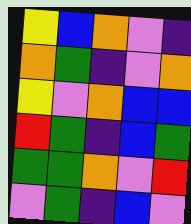[["yellow", "blue", "orange", "violet", "indigo"], ["orange", "green", "indigo", "violet", "orange"], ["yellow", "violet", "orange", "blue", "blue"], ["red", "green", "indigo", "blue", "green"], ["green", "green", "orange", "violet", "red"], ["violet", "green", "indigo", "blue", "violet"]]